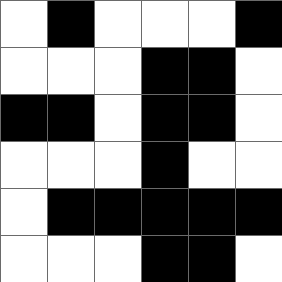[["white", "black", "white", "white", "white", "black"], ["white", "white", "white", "black", "black", "white"], ["black", "black", "white", "black", "black", "white"], ["white", "white", "white", "black", "white", "white"], ["white", "black", "black", "black", "black", "black"], ["white", "white", "white", "black", "black", "white"]]